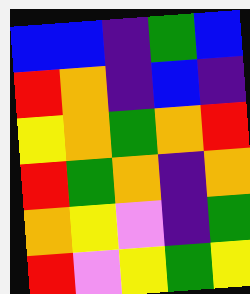[["blue", "blue", "indigo", "green", "blue"], ["red", "orange", "indigo", "blue", "indigo"], ["yellow", "orange", "green", "orange", "red"], ["red", "green", "orange", "indigo", "orange"], ["orange", "yellow", "violet", "indigo", "green"], ["red", "violet", "yellow", "green", "yellow"]]